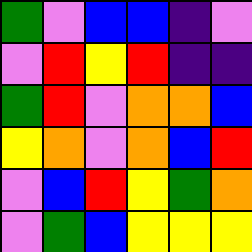[["green", "violet", "blue", "blue", "indigo", "violet"], ["violet", "red", "yellow", "red", "indigo", "indigo"], ["green", "red", "violet", "orange", "orange", "blue"], ["yellow", "orange", "violet", "orange", "blue", "red"], ["violet", "blue", "red", "yellow", "green", "orange"], ["violet", "green", "blue", "yellow", "yellow", "yellow"]]